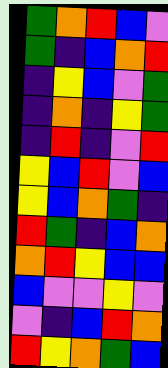[["green", "orange", "red", "blue", "violet"], ["green", "indigo", "blue", "orange", "red"], ["indigo", "yellow", "blue", "violet", "green"], ["indigo", "orange", "indigo", "yellow", "green"], ["indigo", "red", "indigo", "violet", "red"], ["yellow", "blue", "red", "violet", "blue"], ["yellow", "blue", "orange", "green", "indigo"], ["red", "green", "indigo", "blue", "orange"], ["orange", "red", "yellow", "blue", "blue"], ["blue", "violet", "violet", "yellow", "violet"], ["violet", "indigo", "blue", "red", "orange"], ["red", "yellow", "orange", "green", "blue"]]